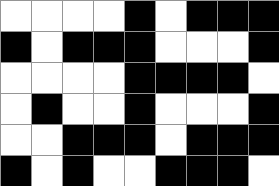[["white", "white", "white", "white", "black", "white", "black", "black", "black"], ["black", "white", "black", "black", "black", "white", "white", "white", "black"], ["white", "white", "white", "white", "black", "black", "black", "black", "white"], ["white", "black", "white", "white", "black", "white", "white", "white", "black"], ["white", "white", "black", "black", "black", "white", "black", "black", "black"], ["black", "white", "black", "white", "white", "black", "black", "black", "white"]]